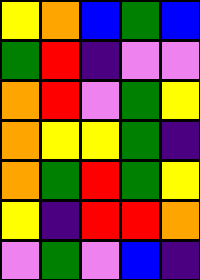[["yellow", "orange", "blue", "green", "blue"], ["green", "red", "indigo", "violet", "violet"], ["orange", "red", "violet", "green", "yellow"], ["orange", "yellow", "yellow", "green", "indigo"], ["orange", "green", "red", "green", "yellow"], ["yellow", "indigo", "red", "red", "orange"], ["violet", "green", "violet", "blue", "indigo"]]